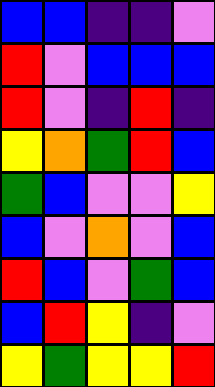[["blue", "blue", "indigo", "indigo", "violet"], ["red", "violet", "blue", "blue", "blue"], ["red", "violet", "indigo", "red", "indigo"], ["yellow", "orange", "green", "red", "blue"], ["green", "blue", "violet", "violet", "yellow"], ["blue", "violet", "orange", "violet", "blue"], ["red", "blue", "violet", "green", "blue"], ["blue", "red", "yellow", "indigo", "violet"], ["yellow", "green", "yellow", "yellow", "red"]]